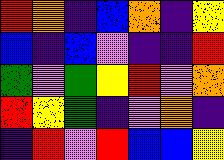[["red", "orange", "indigo", "blue", "orange", "indigo", "yellow"], ["blue", "indigo", "blue", "violet", "indigo", "indigo", "red"], ["green", "violet", "green", "yellow", "red", "violet", "orange"], ["red", "yellow", "green", "indigo", "violet", "orange", "indigo"], ["indigo", "red", "violet", "red", "blue", "blue", "yellow"]]